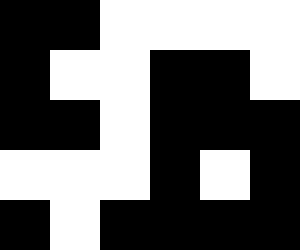[["black", "black", "white", "white", "white", "white"], ["black", "white", "white", "black", "black", "white"], ["black", "black", "white", "black", "black", "black"], ["white", "white", "white", "black", "white", "black"], ["black", "white", "black", "black", "black", "black"]]